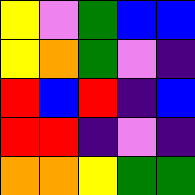[["yellow", "violet", "green", "blue", "blue"], ["yellow", "orange", "green", "violet", "indigo"], ["red", "blue", "red", "indigo", "blue"], ["red", "red", "indigo", "violet", "indigo"], ["orange", "orange", "yellow", "green", "green"]]